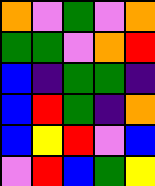[["orange", "violet", "green", "violet", "orange"], ["green", "green", "violet", "orange", "red"], ["blue", "indigo", "green", "green", "indigo"], ["blue", "red", "green", "indigo", "orange"], ["blue", "yellow", "red", "violet", "blue"], ["violet", "red", "blue", "green", "yellow"]]